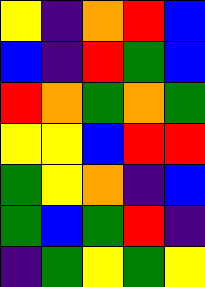[["yellow", "indigo", "orange", "red", "blue"], ["blue", "indigo", "red", "green", "blue"], ["red", "orange", "green", "orange", "green"], ["yellow", "yellow", "blue", "red", "red"], ["green", "yellow", "orange", "indigo", "blue"], ["green", "blue", "green", "red", "indigo"], ["indigo", "green", "yellow", "green", "yellow"]]